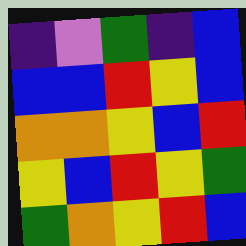[["indigo", "violet", "green", "indigo", "blue"], ["blue", "blue", "red", "yellow", "blue"], ["orange", "orange", "yellow", "blue", "red"], ["yellow", "blue", "red", "yellow", "green"], ["green", "orange", "yellow", "red", "blue"]]